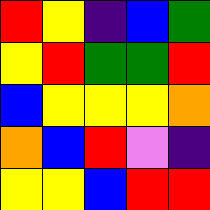[["red", "yellow", "indigo", "blue", "green"], ["yellow", "red", "green", "green", "red"], ["blue", "yellow", "yellow", "yellow", "orange"], ["orange", "blue", "red", "violet", "indigo"], ["yellow", "yellow", "blue", "red", "red"]]